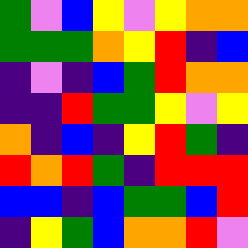[["green", "violet", "blue", "yellow", "violet", "yellow", "orange", "orange"], ["green", "green", "green", "orange", "yellow", "red", "indigo", "blue"], ["indigo", "violet", "indigo", "blue", "green", "red", "orange", "orange"], ["indigo", "indigo", "red", "green", "green", "yellow", "violet", "yellow"], ["orange", "indigo", "blue", "indigo", "yellow", "red", "green", "indigo"], ["red", "orange", "red", "green", "indigo", "red", "red", "red"], ["blue", "blue", "indigo", "blue", "green", "green", "blue", "red"], ["indigo", "yellow", "green", "blue", "orange", "orange", "red", "violet"]]